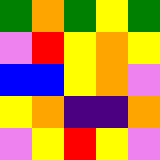[["green", "orange", "green", "yellow", "green"], ["violet", "red", "yellow", "orange", "yellow"], ["blue", "blue", "yellow", "orange", "violet"], ["yellow", "orange", "indigo", "indigo", "orange"], ["violet", "yellow", "red", "yellow", "violet"]]